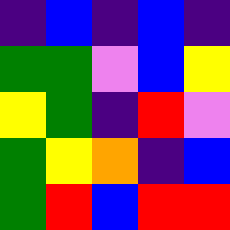[["indigo", "blue", "indigo", "blue", "indigo"], ["green", "green", "violet", "blue", "yellow"], ["yellow", "green", "indigo", "red", "violet"], ["green", "yellow", "orange", "indigo", "blue"], ["green", "red", "blue", "red", "red"]]